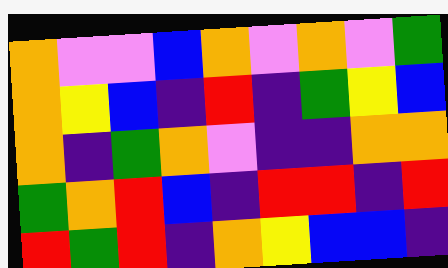[["orange", "violet", "violet", "blue", "orange", "violet", "orange", "violet", "green"], ["orange", "yellow", "blue", "indigo", "red", "indigo", "green", "yellow", "blue"], ["orange", "indigo", "green", "orange", "violet", "indigo", "indigo", "orange", "orange"], ["green", "orange", "red", "blue", "indigo", "red", "red", "indigo", "red"], ["red", "green", "red", "indigo", "orange", "yellow", "blue", "blue", "indigo"]]